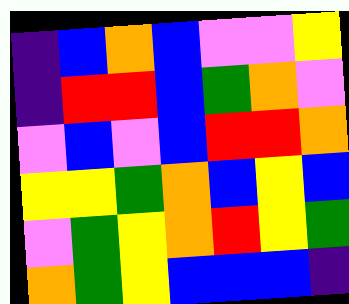[["indigo", "blue", "orange", "blue", "violet", "violet", "yellow"], ["indigo", "red", "red", "blue", "green", "orange", "violet"], ["violet", "blue", "violet", "blue", "red", "red", "orange"], ["yellow", "yellow", "green", "orange", "blue", "yellow", "blue"], ["violet", "green", "yellow", "orange", "red", "yellow", "green"], ["orange", "green", "yellow", "blue", "blue", "blue", "indigo"]]